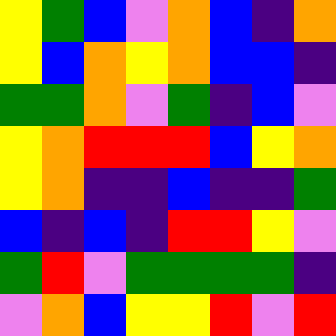[["yellow", "green", "blue", "violet", "orange", "blue", "indigo", "orange"], ["yellow", "blue", "orange", "yellow", "orange", "blue", "blue", "indigo"], ["green", "green", "orange", "violet", "green", "indigo", "blue", "violet"], ["yellow", "orange", "red", "red", "red", "blue", "yellow", "orange"], ["yellow", "orange", "indigo", "indigo", "blue", "indigo", "indigo", "green"], ["blue", "indigo", "blue", "indigo", "red", "red", "yellow", "violet"], ["green", "red", "violet", "green", "green", "green", "green", "indigo"], ["violet", "orange", "blue", "yellow", "yellow", "red", "violet", "red"]]